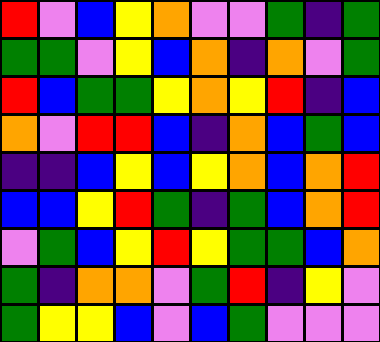[["red", "violet", "blue", "yellow", "orange", "violet", "violet", "green", "indigo", "green"], ["green", "green", "violet", "yellow", "blue", "orange", "indigo", "orange", "violet", "green"], ["red", "blue", "green", "green", "yellow", "orange", "yellow", "red", "indigo", "blue"], ["orange", "violet", "red", "red", "blue", "indigo", "orange", "blue", "green", "blue"], ["indigo", "indigo", "blue", "yellow", "blue", "yellow", "orange", "blue", "orange", "red"], ["blue", "blue", "yellow", "red", "green", "indigo", "green", "blue", "orange", "red"], ["violet", "green", "blue", "yellow", "red", "yellow", "green", "green", "blue", "orange"], ["green", "indigo", "orange", "orange", "violet", "green", "red", "indigo", "yellow", "violet"], ["green", "yellow", "yellow", "blue", "violet", "blue", "green", "violet", "violet", "violet"]]